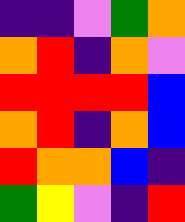[["indigo", "indigo", "violet", "green", "orange"], ["orange", "red", "indigo", "orange", "violet"], ["red", "red", "red", "red", "blue"], ["orange", "red", "indigo", "orange", "blue"], ["red", "orange", "orange", "blue", "indigo"], ["green", "yellow", "violet", "indigo", "red"]]